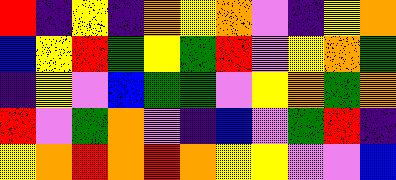[["red", "indigo", "yellow", "indigo", "orange", "yellow", "orange", "violet", "indigo", "yellow", "orange"], ["blue", "yellow", "red", "green", "yellow", "green", "red", "violet", "yellow", "orange", "green"], ["indigo", "yellow", "violet", "blue", "green", "green", "violet", "yellow", "orange", "green", "orange"], ["red", "violet", "green", "orange", "violet", "indigo", "blue", "violet", "green", "red", "indigo"], ["yellow", "orange", "red", "orange", "red", "orange", "yellow", "yellow", "violet", "violet", "blue"]]